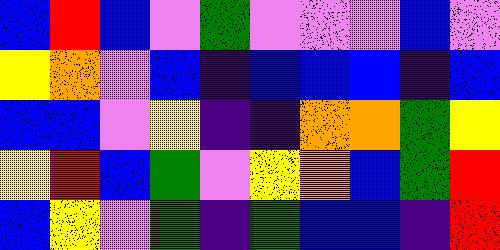[["blue", "red", "blue", "violet", "green", "violet", "violet", "violet", "blue", "violet"], ["yellow", "orange", "violet", "blue", "indigo", "blue", "blue", "blue", "indigo", "blue"], ["blue", "blue", "violet", "yellow", "indigo", "indigo", "orange", "orange", "green", "yellow"], ["yellow", "red", "blue", "green", "violet", "yellow", "orange", "blue", "green", "red"], ["blue", "yellow", "violet", "green", "indigo", "green", "blue", "blue", "indigo", "red"]]